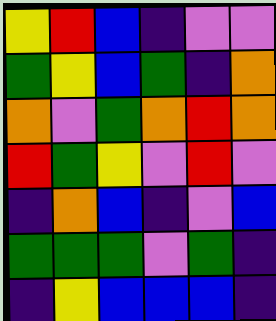[["yellow", "red", "blue", "indigo", "violet", "violet"], ["green", "yellow", "blue", "green", "indigo", "orange"], ["orange", "violet", "green", "orange", "red", "orange"], ["red", "green", "yellow", "violet", "red", "violet"], ["indigo", "orange", "blue", "indigo", "violet", "blue"], ["green", "green", "green", "violet", "green", "indigo"], ["indigo", "yellow", "blue", "blue", "blue", "indigo"]]